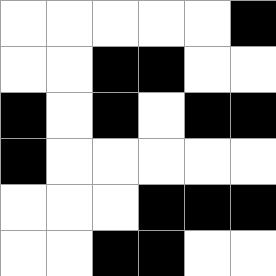[["white", "white", "white", "white", "white", "black"], ["white", "white", "black", "black", "white", "white"], ["black", "white", "black", "white", "black", "black"], ["black", "white", "white", "white", "white", "white"], ["white", "white", "white", "black", "black", "black"], ["white", "white", "black", "black", "white", "white"]]